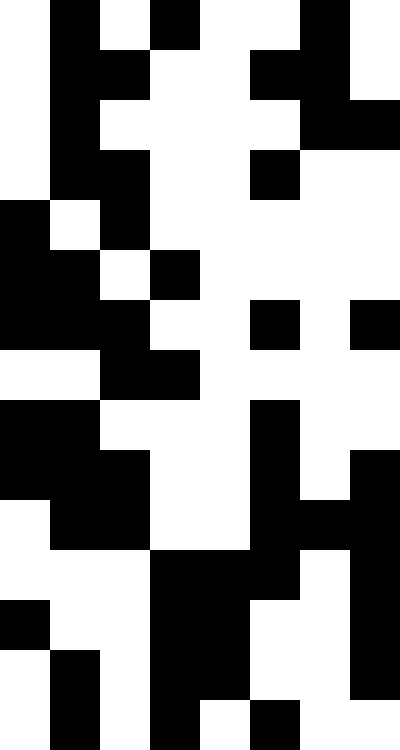[["white", "black", "white", "black", "white", "white", "black", "white"], ["white", "black", "black", "white", "white", "black", "black", "white"], ["white", "black", "white", "white", "white", "white", "black", "black"], ["white", "black", "black", "white", "white", "black", "white", "white"], ["black", "white", "black", "white", "white", "white", "white", "white"], ["black", "black", "white", "black", "white", "white", "white", "white"], ["black", "black", "black", "white", "white", "black", "white", "black"], ["white", "white", "black", "black", "white", "white", "white", "white"], ["black", "black", "white", "white", "white", "black", "white", "white"], ["black", "black", "black", "white", "white", "black", "white", "black"], ["white", "black", "black", "white", "white", "black", "black", "black"], ["white", "white", "white", "black", "black", "black", "white", "black"], ["black", "white", "white", "black", "black", "white", "white", "black"], ["white", "black", "white", "black", "black", "white", "white", "black"], ["white", "black", "white", "black", "white", "black", "white", "white"]]